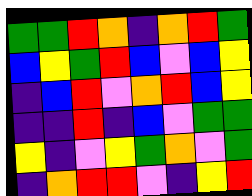[["green", "green", "red", "orange", "indigo", "orange", "red", "green"], ["blue", "yellow", "green", "red", "blue", "violet", "blue", "yellow"], ["indigo", "blue", "red", "violet", "orange", "red", "blue", "yellow"], ["indigo", "indigo", "red", "indigo", "blue", "violet", "green", "green"], ["yellow", "indigo", "violet", "yellow", "green", "orange", "violet", "green"], ["indigo", "orange", "red", "red", "violet", "indigo", "yellow", "red"]]